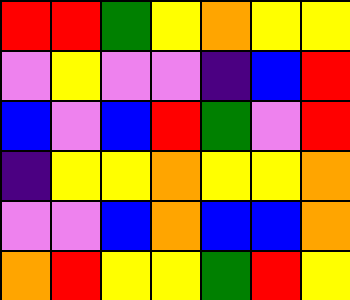[["red", "red", "green", "yellow", "orange", "yellow", "yellow"], ["violet", "yellow", "violet", "violet", "indigo", "blue", "red"], ["blue", "violet", "blue", "red", "green", "violet", "red"], ["indigo", "yellow", "yellow", "orange", "yellow", "yellow", "orange"], ["violet", "violet", "blue", "orange", "blue", "blue", "orange"], ["orange", "red", "yellow", "yellow", "green", "red", "yellow"]]